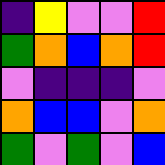[["indigo", "yellow", "violet", "violet", "red"], ["green", "orange", "blue", "orange", "red"], ["violet", "indigo", "indigo", "indigo", "violet"], ["orange", "blue", "blue", "violet", "orange"], ["green", "violet", "green", "violet", "blue"]]